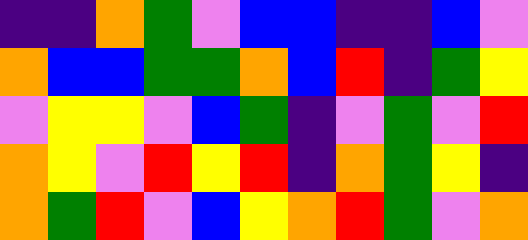[["indigo", "indigo", "orange", "green", "violet", "blue", "blue", "indigo", "indigo", "blue", "violet"], ["orange", "blue", "blue", "green", "green", "orange", "blue", "red", "indigo", "green", "yellow"], ["violet", "yellow", "yellow", "violet", "blue", "green", "indigo", "violet", "green", "violet", "red"], ["orange", "yellow", "violet", "red", "yellow", "red", "indigo", "orange", "green", "yellow", "indigo"], ["orange", "green", "red", "violet", "blue", "yellow", "orange", "red", "green", "violet", "orange"]]